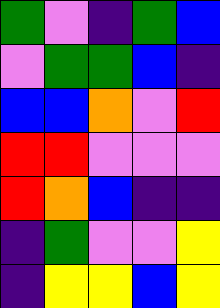[["green", "violet", "indigo", "green", "blue"], ["violet", "green", "green", "blue", "indigo"], ["blue", "blue", "orange", "violet", "red"], ["red", "red", "violet", "violet", "violet"], ["red", "orange", "blue", "indigo", "indigo"], ["indigo", "green", "violet", "violet", "yellow"], ["indigo", "yellow", "yellow", "blue", "yellow"]]